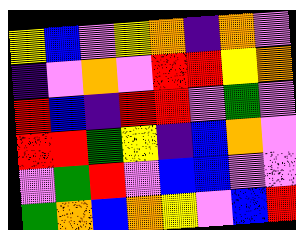[["yellow", "blue", "violet", "yellow", "orange", "indigo", "orange", "violet"], ["indigo", "violet", "orange", "violet", "red", "red", "yellow", "orange"], ["red", "blue", "indigo", "red", "red", "violet", "green", "violet"], ["red", "red", "green", "yellow", "indigo", "blue", "orange", "violet"], ["violet", "green", "red", "violet", "blue", "blue", "violet", "violet"], ["green", "orange", "blue", "orange", "yellow", "violet", "blue", "red"]]